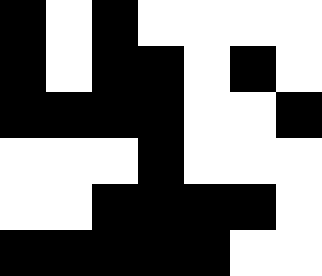[["black", "white", "black", "white", "white", "white", "white"], ["black", "white", "black", "black", "white", "black", "white"], ["black", "black", "black", "black", "white", "white", "black"], ["white", "white", "white", "black", "white", "white", "white"], ["white", "white", "black", "black", "black", "black", "white"], ["black", "black", "black", "black", "black", "white", "white"]]